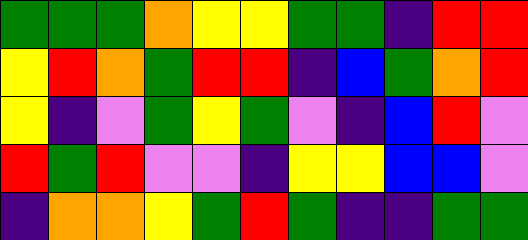[["green", "green", "green", "orange", "yellow", "yellow", "green", "green", "indigo", "red", "red"], ["yellow", "red", "orange", "green", "red", "red", "indigo", "blue", "green", "orange", "red"], ["yellow", "indigo", "violet", "green", "yellow", "green", "violet", "indigo", "blue", "red", "violet"], ["red", "green", "red", "violet", "violet", "indigo", "yellow", "yellow", "blue", "blue", "violet"], ["indigo", "orange", "orange", "yellow", "green", "red", "green", "indigo", "indigo", "green", "green"]]